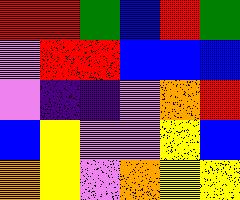[["red", "red", "green", "blue", "red", "green"], ["violet", "red", "red", "blue", "blue", "blue"], ["violet", "indigo", "indigo", "violet", "orange", "red"], ["blue", "yellow", "violet", "violet", "yellow", "blue"], ["orange", "yellow", "violet", "orange", "yellow", "yellow"]]